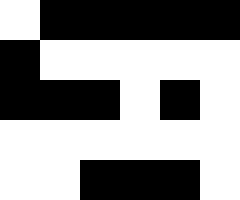[["white", "black", "black", "black", "black", "black"], ["black", "white", "white", "white", "white", "white"], ["black", "black", "black", "white", "black", "white"], ["white", "white", "white", "white", "white", "white"], ["white", "white", "black", "black", "black", "white"]]